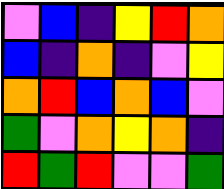[["violet", "blue", "indigo", "yellow", "red", "orange"], ["blue", "indigo", "orange", "indigo", "violet", "yellow"], ["orange", "red", "blue", "orange", "blue", "violet"], ["green", "violet", "orange", "yellow", "orange", "indigo"], ["red", "green", "red", "violet", "violet", "green"]]